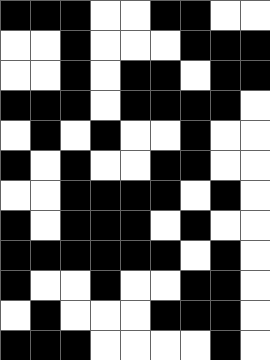[["black", "black", "black", "white", "white", "black", "black", "white", "white"], ["white", "white", "black", "white", "white", "white", "black", "black", "black"], ["white", "white", "black", "white", "black", "black", "white", "black", "black"], ["black", "black", "black", "white", "black", "black", "black", "black", "white"], ["white", "black", "white", "black", "white", "white", "black", "white", "white"], ["black", "white", "black", "white", "white", "black", "black", "white", "white"], ["white", "white", "black", "black", "black", "black", "white", "black", "white"], ["black", "white", "black", "black", "black", "white", "black", "white", "white"], ["black", "black", "black", "black", "black", "black", "white", "black", "white"], ["black", "white", "white", "black", "white", "white", "black", "black", "white"], ["white", "black", "white", "white", "white", "black", "black", "black", "white"], ["black", "black", "black", "white", "white", "white", "white", "black", "white"]]